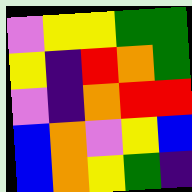[["violet", "yellow", "yellow", "green", "green"], ["yellow", "indigo", "red", "orange", "green"], ["violet", "indigo", "orange", "red", "red"], ["blue", "orange", "violet", "yellow", "blue"], ["blue", "orange", "yellow", "green", "indigo"]]